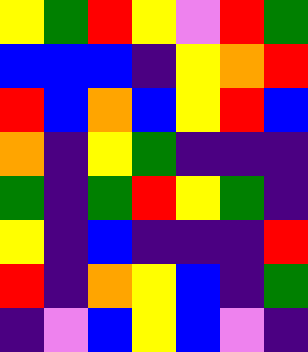[["yellow", "green", "red", "yellow", "violet", "red", "green"], ["blue", "blue", "blue", "indigo", "yellow", "orange", "red"], ["red", "blue", "orange", "blue", "yellow", "red", "blue"], ["orange", "indigo", "yellow", "green", "indigo", "indigo", "indigo"], ["green", "indigo", "green", "red", "yellow", "green", "indigo"], ["yellow", "indigo", "blue", "indigo", "indigo", "indigo", "red"], ["red", "indigo", "orange", "yellow", "blue", "indigo", "green"], ["indigo", "violet", "blue", "yellow", "blue", "violet", "indigo"]]